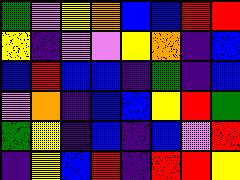[["green", "violet", "yellow", "orange", "blue", "blue", "red", "red"], ["yellow", "indigo", "violet", "violet", "yellow", "orange", "indigo", "blue"], ["blue", "red", "blue", "blue", "indigo", "green", "indigo", "blue"], ["violet", "orange", "indigo", "blue", "blue", "yellow", "red", "green"], ["green", "yellow", "indigo", "blue", "indigo", "blue", "violet", "red"], ["indigo", "yellow", "blue", "red", "indigo", "red", "red", "yellow"]]